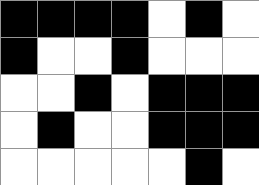[["black", "black", "black", "black", "white", "black", "white"], ["black", "white", "white", "black", "white", "white", "white"], ["white", "white", "black", "white", "black", "black", "black"], ["white", "black", "white", "white", "black", "black", "black"], ["white", "white", "white", "white", "white", "black", "white"]]